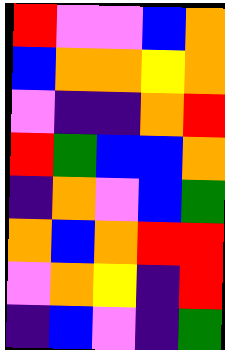[["red", "violet", "violet", "blue", "orange"], ["blue", "orange", "orange", "yellow", "orange"], ["violet", "indigo", "indigo", "orange", "red"], ["red", "green", "blue", "blue", "orange"], ["indigo", "orange", "violet", "blue", "green"], ["orange", "blue", "orange", "red", "red"], ["violet", "orange", "yellow", "indigo", "red"], ["indigo", "blue", "violet", "indigo", "green"]]